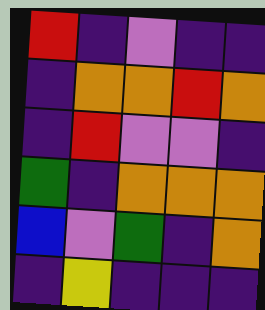[["red", "indigo", "violet", "indigo", "indigo"], ["indigo", "orange", "orange", "red", "orange"], ["indigo", "red", "violet", "violet", "indigo"], ["green", "indigo", "orange", "orange", "orange"], ["blue", "violet", "green", "indigo", "orange"], ["indigo", "yellow", "indigo", "indigo", "indigo"]]